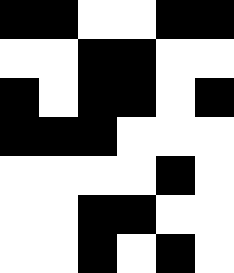[["black", "black", "white", "white", "black", "black"], ["white", "white", "black", "black", "white", "white"], ["black", "white", "black", "black", "white", "black"], ["black", "black", "black", "white", "white", "white"], ["white", "white", "white", "white", "black", "white"], ["white", "white", "black", "black", "white", "white"], ["white", "white", "black", "white", "black", "white"]]